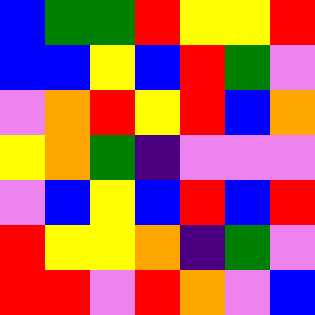[["blue", "green", "green", "red", "yellow", "yellow", "red"], ["blue", "blue", "yellow", "blue", "red", "green", "violet"], ["violet", "orange", "red", "yellow", "red", "blue", "orange"], ["yellow", "orange", "green", "indigo", "violet", "violet", "violet"], ["violet", "blue", "yellow", "blue", "red", "blue", "red"], ["red", "yellow", "yellow", "orange", "indigo", "green", "violet"], ["red", "red", "violet", "red", "orange", "violet", "blue"]]